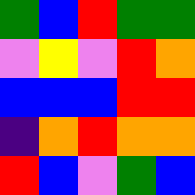[["green", "blue", "red", "green", "green"], ["violet", "yellow", "violet", "red", "orange"], ["blue", "blue", "blue", "red", "red"], ["indigo", "orange", "red", "orange", "orange"], ["red", "blue", "violet", "green", "blue"]]